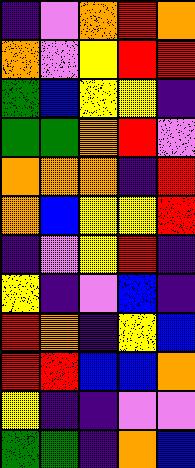[["indigo", "violet", "orange", "red", "orange"], ["orange", "violet", "yellow", "red", "red"], ["green", "blue", "yellow", "yellow", "indigo"], ["green", "green", "orange", "red", "violet"], ["orange", "orange", "orange", "indigo", "red"], ["orange", "blue", "yellow", "yellow", "red"], ["indigo", "violet", "yellow", "red", "indigo"], ["yellow", "indigo", "violet", "blue", "indigo"], ["red", "orange", "indigo", "yellow", "blue"], ["red", "red", "blue", "blue", "orange"], ["yellow", "indigo", "indigo", "violet", "violet"], ["green", "green", "indigo", "orange", "blue"]]